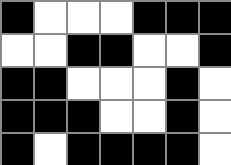[["black", "white", "white", "white", "black", "black", "black"], ["white", "white", "black", "black", "white", "white", "black"], ["black", "black", "white", "white", "white", "black", "white"], ["black", "black", "black", "white", "white", "black", "white"], ["black", "white", "black", "black", "black", "black", "white"]]